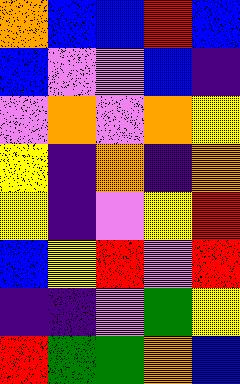[["orange", "blue", "blue", "red", "blue"], ["blue", "violet", "violet", "blue", "indigo"], ["violet", "orange", "violet", "orange", "yellow"], ["yellow", "indigo", "orange", "indigo", "orange"], ["yellow", "indigo", "violet", "yellow", "red"], ["blue", "yellow", "red", "violet", "red"], ["indigo", "indigo", "violet", "green", "yellow"], ["red", "green", "green", "orange", "blue"]]